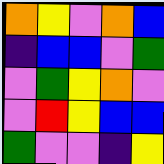[["orange", "yellow", "violet", "orange", "blue"], ["indigo", "blue", "blue", "violet", "green"], ["violet", "green", "yellow", "orange", "violet"], ["violet", "red", "yellow", "blue", "blue"], ["green", "violet", "violet", "indigo", "yellow"]]